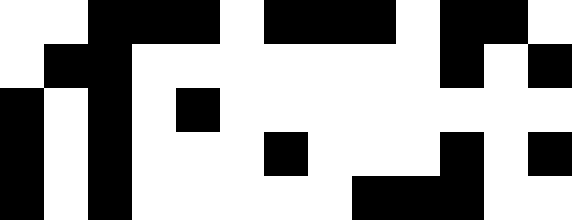[["white", "white", "black", "black", "black", "white", "black", "black", "black", "white", "black", "black", "white"], ["white", "black", "black", "white", "white", "white", "white", "white", "white", "white", "black", "white", "black"], ["black", "white", "black", "white", "black", "white", "white", "white", "white", "white", "white", "white", "white"], ["black", "white", "black", "white", "white", "white", "black", "white", "white", "white", "black", "white", "black"], ["black", "white", "black", "white", "white", "white", "white", "white", "black", "black", "black", "white", "white"]]